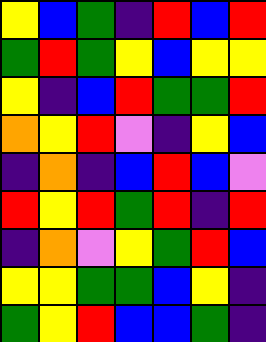[["yellow", "blue", "green", "indigo", "red", "blue", "red"], ["green", "red", "green", "yellow", "blue", "yellow", "yellow"], ["yellow", "indigo", "blue", "red", "green", "green", "red"], ["orange", "yellow", "red", "violet", "indigo", "yellow", "blue"], ["indigo", "orange", "indigo", "blue", "red", "blue", "violet"], ["red", "yellow", "red", "green", "red", "indigo", "red"], ["indigo", "orange", "violet", "yellow", "green", "red", "blue"], ["yellow", "yellow", "green", "green", "blue", "yellow", "indigo"], ["green", "yellow", "red", "blue", "blue", "green", "indigo"]]